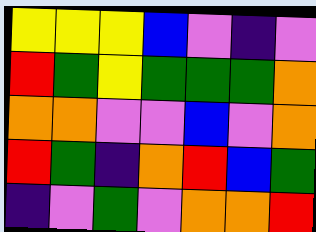[["yellow", "yellow", "yellow", "blue", "violet", "indigo", "violet"], ["red", "green", "yellow", "green", "green", "green", "orange"], ["orange", "orange", "violet", "violet", "blue", "violet", "orange"], ["red", "green", "indigo", "orange", "red", "blue", "green"], ["indigo", "violet", "green", "violet", "orange", "orange", "red"]]